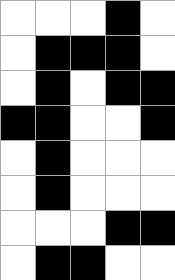[["white", "white", "white", "black", "white"], ["white", "black", "black", "black", "white"], ["white", "black", "white", "black", "black"], ["black", "black", "white", "white", "black"], ["white", "black", "white", "white", "white"], ["white", "black", "white", "white", "white"], ["white", "white", "white", "black", "black"], ["white", "black", "black", "white", "white"]]